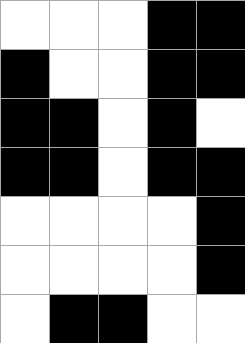[["white", "white", "white", "black", "black"], ["black", "white", "white", "black", "black"], ["black", "black", "white", "black", "white"], ["black", "black", "white", "black", "black"], ["white", "white", "white", "white", "black"], ["white", "white", "white", "white", "black"], ["white", "black", "black", "white", "white"]]